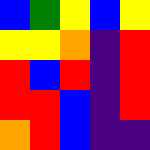[["blue", "green", "yellow", "blue", "yellow"], ["yellow", "yellow", "orange", "indigo", "red"], ["red", "blue", "red", "indigo", "red"], ["red", "red", "blue", "indigo", "red"], ["orange", "red", "blue", "indigo", "indigo"]]